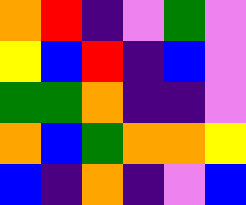[["orange", "red", "indigo", "violet", "green", "violet"], ["yellow", "blue", "red", "indigo", "blue", "violet"], ["green", "green", "orange", "indigo", "indigo", "violet"], ["orange", "blue", "green", "orange", "orange", "yellow"], ["blue", "indigo", "orange", "indigo", "violet", "blue"]]